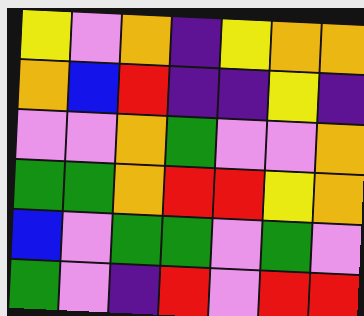[["yellow", "violet", "orange", "indigo", "yellow", "orange", "orange"], ["orange", "blue", "red", "indigo", "indigo", "yellow", "indigo"], ["violet", "violet", "orange", "green", "violet", "violet", "orange"], ["green", "green", "orange", "red", "red", "yellow", "orange"], ["blue", "violet", "green", "green", "violet", "green", "violet"], ["green", "violet", "indigo", "red", "violet", "red", "red"]]